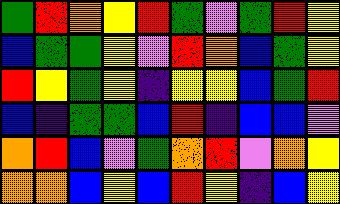[["green", "red", "orange", "yellow", "red", "green", "violet", "green", "red", "yellow"], ["blue", "green", "green", "yellow", "violet", "red", "orange", "blue", "green", "yellow"], ["red", "yellow", "green", "yellow", "indigo", "yellow", "yellow", "blue", "green", "red"], ["blue", "indigo", "green", "green", "blue", "red", "indigo", "blue", "blue", "violet"], ["orange", "red", "blue", "violet", "green", "orange", "red", "violet", "orange", "yellow"], ["orange", "orange", "blue", "yellow", "blue", "red", "yellow", "indigo", "blue", "yellow"]]